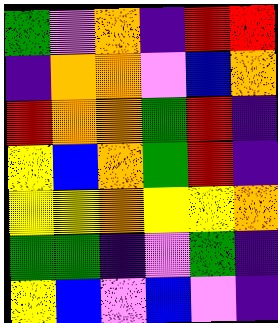[["green", "violet", "orange", "indigo", "red", "red"], ["indigo", "orange", "orange", "violet", "blue", "orange"], ["red", "orange", "orange", "green", "red", "indigo"], ["yellow", "blue", "orange", "green", "red", "indigo"], ["yellow", "yellow", "orange", "yellow", "yellow", "orange"], ["green", "green", "indigo", "violet", "green", "indigo"], ["yellow", "blue", "violet", "blue", "violet", "indigo"]]